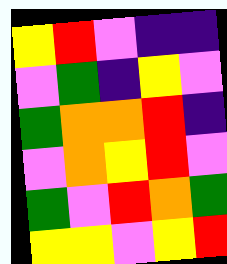[["yellow", "red", "violet", "indigo", "indigo"], ["violet", "green", "indigo", "yellow", "violet"], ["green", "orange", "orange", "red", "indigo"], ["violet", "orange", "yellow", "red", "violet"], ["green", "violet", "red", "orange", "green"], ["yellow", "yellow", "violet", "yellow", "red"]]